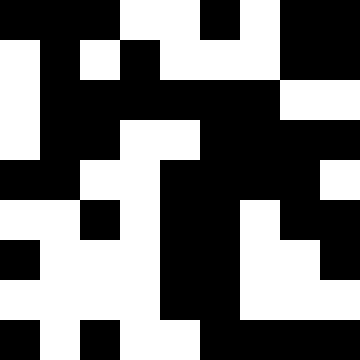[["black", "black", "black", "white", "white", "black", "white", "black", "black"], ["white", "black", "white", "black", "white", "white", "white", "black", "black"], ["white", "black", "black", "black", "black", "black", "black", "white", "white"], ["white", "black", "black", "white", "white", "black", "black", "black", "black"], ["black", "black", "white", "white", "black", "black", "black", "black", "white"], ["white", "white", "black", "white", "black", "black", "white", "black", "black"], ["black", "white", "white", "white", "black", "black", "white", "white", "black"], ["white", "white", "white", "white", "black", "black", "white", "white", "white"], ["black", "white", "black", "white", "white", "black", "black", "black", "black"]]